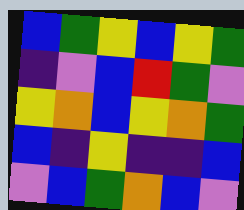[["blue", "green", "yellow", "blue", "yellow", "green"], ["indigo", "violet", "blue", "red", "green", "violet"], ["yellow", "orange", "blue", "yellow", "orange", "green"], ["blue", "indigo", "yellow", "indigo", "indigo", "blue"], ["violet", "blue", "green", "orange", "blue", "violet"]]